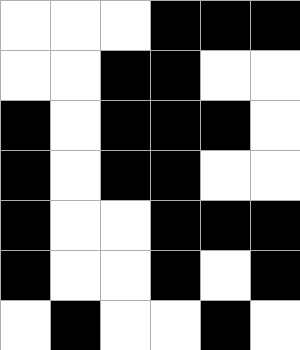[["white", "white", "white", "black", "black", "black"], ["white", "white", "black", "black", "white", "white"], ["black", "white", "black", "black", "black", "white"], ["black", "white", "black", "black", "white", "white"], ["black", "white", "white", "black", "black", "black"], ["black", "white", "white", "black", "white", "black"], ["white", "black", "white", "white", "black", "white"]]